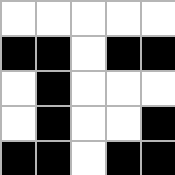[["white", "white", "white", "white", "white"], ["black", "black", "white", "black", "black"], ["white", "black", "white", "white", "white"], ["white", "black", "white", "white", "black"], ["black", "black", "white", "black", "black"]]